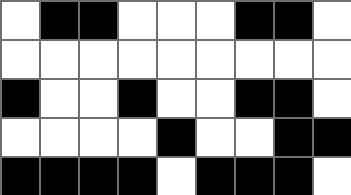[["white", "black", "black", "white", "white", "white", "black", "black", "white"], ["white", "white", "white", "white", "white", "white", "white", "white", "white"], ["black", "white", "white", "black", "white", "white", "black", "black", "white"], ["white", "white", "white", "white", "black", "white", "white", "black", "black"], ["black", "black", "black", "black", "white", "black", "black", "black", "white"]]